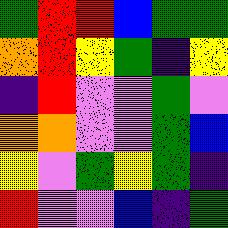[["green", "red", "red", "blue", "green", "green"], ["orange", "red", "yellow", "green", "indigo", "yellow"], ["indigo", "red", "violet", "violet", "green", "violet"], ["orange", "orange", "violet", "violet", "green", "blue"], ["yellow", "violet", "green", "yellow", "green", "indigo"], ["red", "violet", "violet", "blue", "indigo", "green"]]